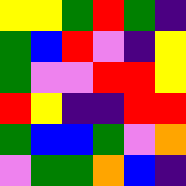[["yellow", "yellow", "green", "red", "green", "indigo"], ["green", "blue", "red", "violet", "indigo", "yellow"], ["green", "violet", "violet", "red", "red", "yellow"], ["red", "yellow", "indigo", "indigo", "red", "red"], ["green", "blue", "blue", "green", "violet", "orange"], ["violet", "green", "green", "orange", "blue", "indigo"]]